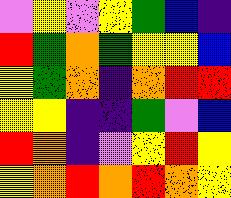[["violet", "yellow", "violet", "yellow", "green", "blue", "indigo"], ["red", "green", "orange", "green", "yellow", "yellow", "blue"], ["yellow", "green", "orange", "indigo", "orange", "red", "red"], ["yellow", "yellow", "indigo", "indigo", "green", "violet", "blue"], ["red", "orange", "indigo", "violet", "yellow", "red", "yellow"], ["yellow", "orange", "red", "orange", "red", "orange", "yellow"]]